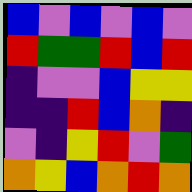[["blue", "violet", "blue", "violet", "blue", "violet"], ["red", "green", "green", "red", "blue", "red"], ["indigo", "violet", "violet", "blue", "yellow", "yellow"], ["indigo", "indigo", "red", "blue", "orange", "indigo"], ["violet", "indigo", "yellow", "red", "violet", "green"], ["orange", "yellow", "blue", "orange", "red", "orange"]]